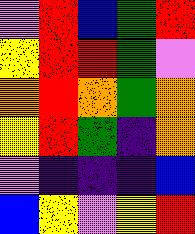[["violet", "red", "blue", "green", "red"], ["yellow", "red", "red", "green", "violet"], ["orange", "red", "orange", "green", "orange"], ["yellow", "red", "green", "indigo", "orange"], ["violet", "indigo", "indigo", "indigo", "blue"], ["blue", "yellow", "violet", "yellow", "red"]]